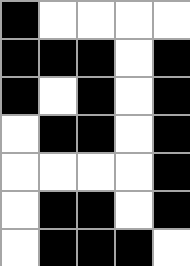[["black", "white", "white", "white", "white"], ["black", "black", "black", "white", "black"], ["black", "white", "black", "white", "black"], ["white", "black", "black", "white", "black"], ["white", "white", "white", "white", "black"], ["white", "black", "black", "white", "black"], ["white", "black", "black", "black", "white"]]